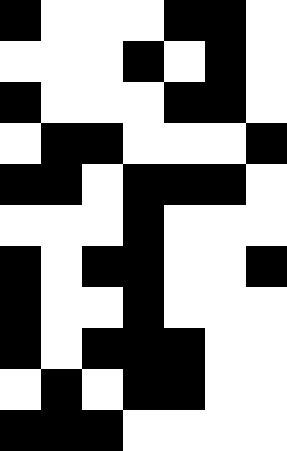[["black", "white", "white", "white", "black", "black", "white"], ["white", "white", "white", "black", "white", "black", "white"], ["black", "white", "white", "white", "black", "black", "white"], ["white", "black", "black", "white", "white", "white", "black"], ["black", "black", "white", "black", "black", "black", "white"], ["white", "white", "white", "black", "white", "white", "white"], ["black", "white", "black", "black", "white", "white", "black"], ["black", "white", "white", "black", "white", "white", "white"], ["black", "white", "black", "black", "black", "white", "white"], ["white", "black", "white", "black", "black", "white", "white"], ["black", "black", "black", "white", "white", "white", "white"]]